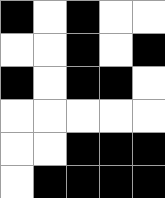[["black", "white", "black", "white", "white"], ["white", "white", "black", "white", "black"], ["black", "white", "black", "black", "white"], ["white", "white", "white", "white", "white"], ["white", "white", "black", "black", "black"], ["white", "black", "black", "black", "black"]]